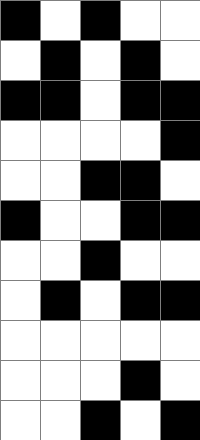[["black", "white", "black", "white", "white"], ["white", "black", "white", "black", "white"], ["black", "black", "white", "black", "black"], ["white", "white", "white", "white", "black"], ["white", "white", "black", "black", "white"], ["black", "white", "white", "black", "black"], ["white", "white", "black", "white", "white"], ["white", "black", "white", "black", "black"], ["white", "white", "white", "white", "white"], ["white", "white", "white", "black", "white"], ["white", "white", "black", "white", "black"]]